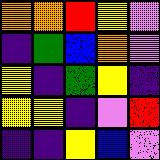[["orange", "orange", "red", "yellow", "violet"], ["indigo", "green", "blue", "orange", "violet"], ["yellow", "indigo", "green", "yellow", "indigo"], ["yellow", "yellow", "indigo", "violet", "red"], ["indigo", "indigo", "yellow", "blue", "violet"]]